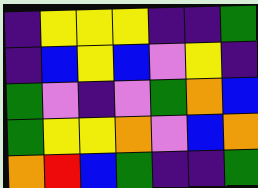[["indigo", "yellow", "yellow", "yellow", "indigo", "indigo", "green"], ["indigo", "blue", "yellow", "blue", "violet", "yellow", "indigo"], ["green", "violet", "indigo", "violet", "green", "orange", "blue"], ["green", "yellow", "yellow", "orange", "violet", "blue", "orange"], ["orange", "red", "blue", "green", "indigo", "indigo", "green"]]